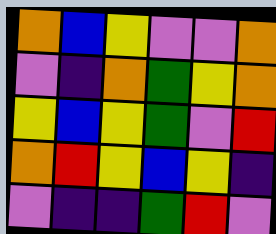[["orange", "blue", "yellow", "violet", "violet", "orange"], ["violet", "indigo", "orange", "green", "yellow", "orange"], ["yellow", "blue", "yellow", "green", "violet", "red"], ["orange", "red", "yellow", "blue", "yellow", "indigo"], ["violet", "indigo", "indigo", "green", "red", "violet"]]